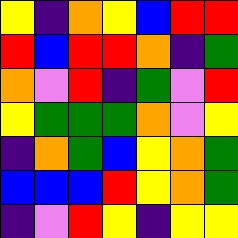[["yellow", "indigo", "orange", "yellow", "blue", "red", "red"], ["red", "blue", "red", "red", "orange", "indigo", "green"], ["orange", "violet", "red", "indigo", "green", "violet", "red"], ["yellow", "green", "green", "green", "orange", "violet", "yellow"], ["indigo", "orange", "green", "blue", "yellow", "orange", "green"], ["blue", "blue", "blue", "red", "yellow", "orange", "green"], ["indigo", "violet", "red", "yellow", "indigo", "yellow", "yellow"]]